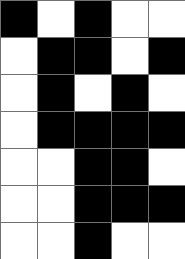[["black", "white", "black", "white", "white"], ["white", "black", "black", "white", "black"], ["white", "black", "white", "black", "white"], ["white", "black", "black", "black", "black"], ["white", "white", "black", "black", "white"], ["white", "white", "black", "black", "black"], ["white", "white", "black", "white", "white"]]